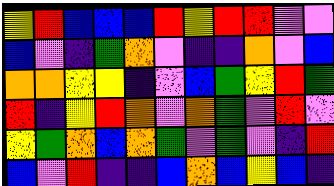[["yellow", "red", "blue", "blue", "blue", "red", "yellow", "red", "red", "violet", "violet"], ["blue", "violet", "indigo", "green", "orange", "violet", "indigo", "indigo", "orange", "violet", "blue"], ["orange", "orange", "yellow", "yellow", "indigo", "violet", "blue", "green", "yellow", "red", "green"], ["red", "indigo", "yellow", "red", "orange", "violet", "orange", "green", "violet", "red", "violet"], ["yellow", "green", "orange", "blue", "orange", "green", "violet", "green", "violet", "indigo", "red"], ["blue", "violet", "red", "indigo", "indigo", "blue", "orange", "blue", "yellow", "blue", "indigo"]]